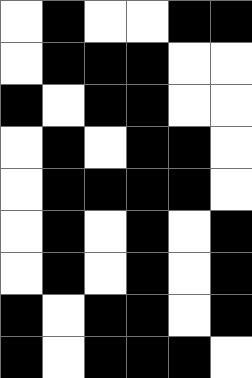[["white", "black", "white", "white", "black", "black"], ["white", "black", "black", "black", "white", "white"], ["black", "white", "black", "black", "white", "white"], ["white", "black", "white", "black", "black", "white"], ["white", "black", "black", "black", "black", "white"], ["white", "black", "white", "black", "white", "black"], ["white", "black", "white", "black", "white", "black"], ["black", "white", "black", "black", "white", "black"], ["black", "white", "black", "black", "black", "white"]]